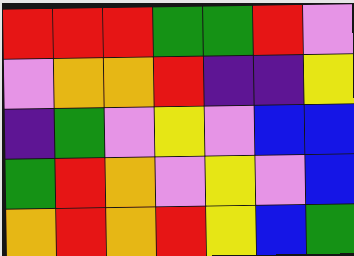[["red", "red", "red", "green", "green", "red", "violet"], ["violet", "orange", "orange", "red", "indigo", "indigo", "yellow"], ["indigo", "green", "violet", "yellow", "violet", "blue", "blue"], ["green", "red", "orange", "violet", "yellow", "violet", "blue"], ["orange", "red", "orange", "red", "yellow", "blue", "green"]]